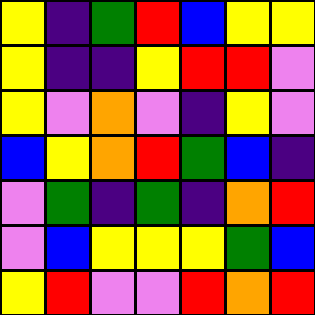[["yellow", "indigo", "green", "red", "blue", "yellow", "yellow"], ["yellow", "indigo", "indigo", "yellow", "red", "red", "violet"], ["yellow", "violet", "orange", "violet", "indigo", "yellow", "violet"], ["blue", "yellow", "orange", "red", "green", "blue", "indigo"], ["violet", "green", "indigo", "green", "indigo", "orange", "red"], ["violet", "blue", "yellow", "yellow", "yellow", "green", "blue"], ["yellow", "red", "violet", "violet", "red", "orange", "red"]]